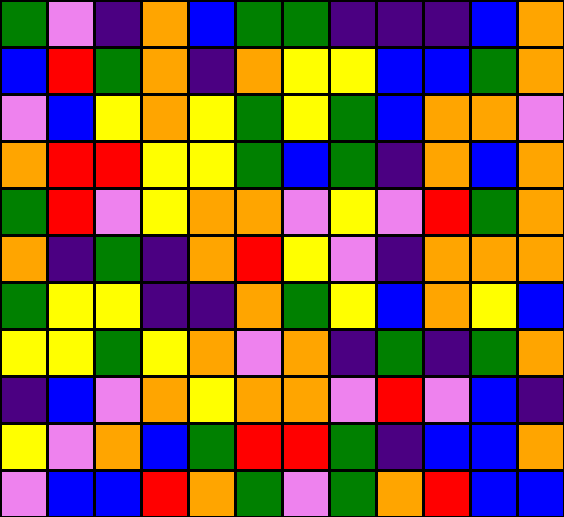[["green", "violet", "indigo", "orange", "blue", "green", "green", "indigo", "indigo", "indigo", "blue", "orange"], ["blue", "red", "green", "orange", "indigo", "orange", "yellow", "yellow", "blue", "blue", "green", "orange"], ["violet", "blue", "yellow", "orange", "yellow", "green", "yellow", "green", "blue", "orange", "orange", "violet"], ["orange", "red", "red", "yellow", "yellow", "green", "blue", "green", "indigo", "orange", "blue", "orange"], ["green", "red", "violet", "yellow", "orange", "orange", "violet", "yellow", "violet", "red", "green", "orange"], ["orange", "indigo", "green", "indigo", "orange", "red", "yellow", "violet", "indigo", "orange", "orange", "orange"], ["green", "yellow", "yellow", "indigo", "indigo", "orange", "green", "yellow", "blue", "orange", "yellow", "blue"], ["yellow", "yellow", "green", "yellow", "orange", "violet", "orange", "indigo", "green", "indigo", "green", "orange"], ["indigo", "blue", "violet", "orange", "yellow", "orange", "orange", "violet", "red", "violet", "blue", "indigo"], ["yellow", "violet", "orange", "blue", "green", "red", "red", "green", "indigo", "blue", "blue", "orange"], ["violet", "blue", "blue", "red", "orange", "green", "violet", "green", "orange", "red", "blue", "blue"]]